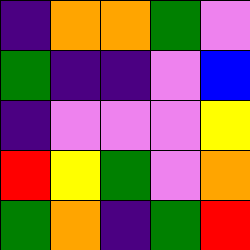[["indigo", "orange", "orange", "green", "violet"], ["green", "indigo", "indigo", "violet", "blue"], ["indigo", "violet", "violet", "violet", "yellow"], ["red", "yellow", "green", "violet", "orange"], ["green", "orange", "indigo", "green", "red"]]